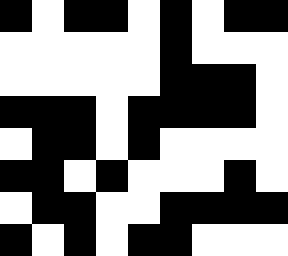[["black", "white", "black", "black", "white", "black", "white", "black", "black"], ["white", "white", "white", "white", "white", "black", "white", "white", "white"], ["white", "white", "white", "white", "white", "black", "black", "black", "white"], ["black", "black", "black", "white", "black", "black", "black", "black", "white"], ["white", "black", "black", "white", "black", "white", "white", "white", "white"], ["black", "black", "white", "black", "white", "white", "white", "black", "white"], ["white", "black", "black", "white", "white", "black", "black", "black", "black"], ["black", "white", "black", "white", "black", "black", "white", "white", "white"]]